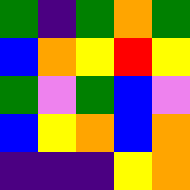[["green", "indigo", "green", "orange", "green"], ["blue", "orange", "yellow", "red", "yellow"], ["green", "violet", "green", "blue", "violet"], ["blue", "yellow", "orange", "blue", "orange"], ["indigo", "indigo", "indigo", "yellow", "orange"]]